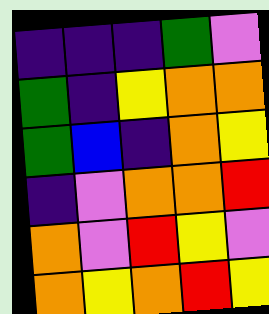[["indigo", "indigo", "indigo", "green", "violet"], ["green", "indigo", "yellow", "orange", "orange"], ["green", "blue", "indigo", "orange", "yellow"], ["indigo", "violet", "orange", "orange", "red"], ["orange", "violet", "red", "yellow", "violet"], ["orange", "yellow", "orange", "red", "yellow"]]